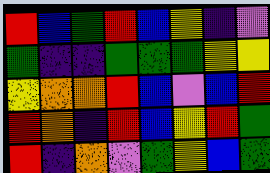[["red", "blue", "green", "red", "blue", "yellow", "indigo", "violet"], ["green", "indigo", "indigo", "green", "green", "green", "yellow", "yellow"], ["yellow", "orange", "orange", "red", "blue", "violet", "blue", "red"], ["red", "orange", "indigo", "red", "blue", "yellow", "red", "green"], ["red", "indigo", "orange", "violet", "green", "yellow", "blue", "green"]]